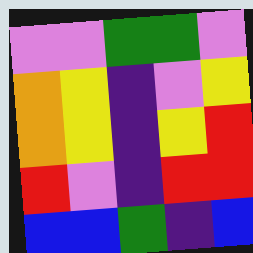[["violet", "violet", "green", "green", "violet"], ["orange", "yellow", "indigo", "violet", "yellow"], ["orange", "yellow", "indigo", "yellow", "red"], ["red", "violet", "indigo", "red", "red"], ["blue", "blue", "green", "indigo", "blue"]]